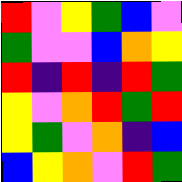[["red", "violet", "yellow", "green", "blue", "violet"], ["green", "violet", "violet", "blue", "orange", "yellow"], ["red", "indigo", "red", "indigo", "red", "green"], ["yellow", "violet", "orange", "red", "green", "red"], ["yellow", "green", "violet", "orange", "indigo", "blue"], ["blue", "yellow", "orange", "violet", "red", "green"]]